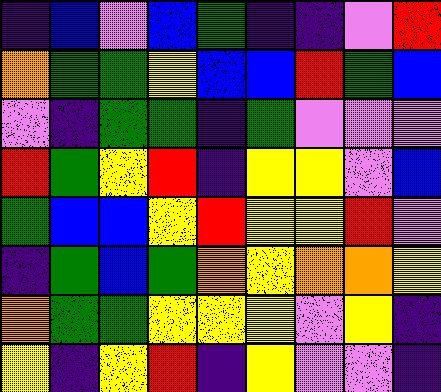[["indigo", "blue", "violet", "blue", "green", "indigo", "indigo", "violet", "red"], ["orange", "green", "green", "yellow", "blue", "blue", "red", "green", "blue"], ["violet", "indigo", "green", "green", "indigo", "green", "violet", "violet", "violet"], ["red", "green", "yellow", "red", "indigo", "yellow", "yellow", "violet", "blue"], ["green", "blue", "blue", "yellow", "red", "yellow", "yellow", "red", "violet"], ["indigo", "green", "blue", "green", "orange", "yellow", "orange", "orange", "yellow"], ["orange", "green", "green", "yellow", "yellow", "yellow", "violet", "yellow", "indigo"], ["yellow", "indigo", "yellow", "red", "indigo", "yellow", "violet", "violet", "indigo"]]